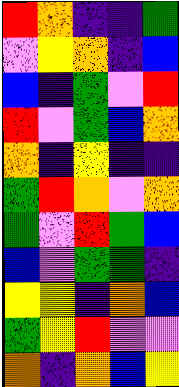[["red", "orange", "indigo", "indigo", "green"], ["violet", "yellow", "orange", "indigo", "blue"], ["blue", "indigo", "green", "violet", "red"], ["red", "violet", "green", "blue", "orange"], ["orange", "indigo", "yellow", "indigo", "indigo"], ["green", "red", "orange", "violet", "orange"], ["green", "violet", "red", "green", "blue"], ["blue", "violet", "green", "green", "indigo"], ["yellow", "yellow", "indigo", "orange", "blue"], ["green", "yellow", "red", "violet", "violet"], ["orange", "indigo", "orange", "blue", "yellow"]]